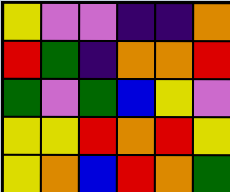[["yellow", "violet", "violet", "indigo", "indigo", "orange"], ["red", "green", "indigo", "orange", "orange", "red"], ["green", "violet", "green", "blue", "yellow", "violet"], ["yellow", "yellow", "red", "orange", "red", "yellow"], ["yellow", "orange", "blue", "red", "orange", "green"]]